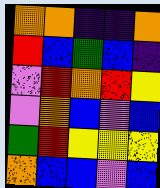[["orange", "orange", "indigo", "indigo", "orange"], ["red", "blue", "green", "blue", "indigo"], ["violet", "red", "orange", "red", "yellow"], ["violet", "orange", "blue", "violet", "blue"], ["green", "red", "yellow", "yellow", "yellow"], ["orange", "blue", "blue", "violet", "blue"]]